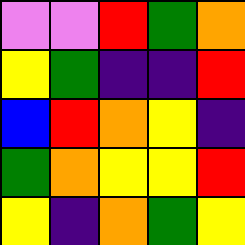[["violet", "violet", "red", "green", "orange"], ["yellow", "green", "indigo", "indigo", "red"], ["blue", "red", "orange", "yellow", "indigo"], ["green", "orange", "yellow", "yellow", "red"], ["yellow", "indigo", "orange", "green", "yellow"]]